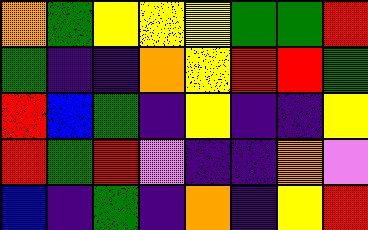[["orange", "green", "yellow", "yellow", "yellow", "green", "green", "red"], ["green", "indigo", "indigo", "orange", "yellow", "red", "red", "green"], ["red", "blue", "green", "indigo", "yellow", "indigo", "indigo", "yellow"], ["red", "green", "red", "violet", "indigo", "indigo", "orange", "violet"], ["blue", "indigo", "green", "indigo", "orange", "indigo", "yellow", "red"]]